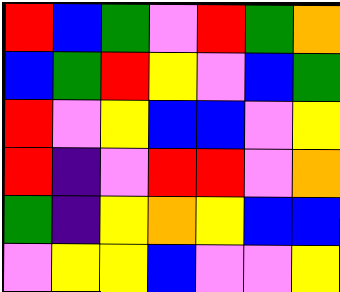[["red", "blue", "green", "violet", "red", "green", "orange"], ["blue", "green", "red", "yellow", "violet", "blue", "green"], ["red", "violet", "yellow", "blue", "blue", "violet", "yellow"], ["red", "indigo", "violet", "red", "red", "violet", "orange"], ["green", "indigo", "yellow", "orange", "yellow", "blue", "blue"], ["violet", "yellow", "yellow", "blue", "violet", "violet", "yellow"]]